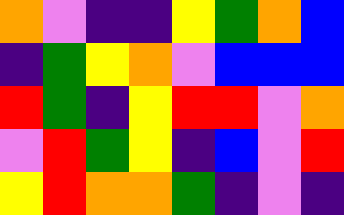[["orange", "violet", "indigo", "indigo", "yellow", "green", "orange", "blue"], ["indigo", "green", "yellow", "orange", "violet", "blue", "blue", "blue"], ["red", "green", "indigo", "yellow", "red", "red", "violet", "orange"], ["violet", "red", "green", "yellow", "indigo", "blue", "violet", "red"], ["yellow", "red", "orange", "orange", "green", "indigo", "violet", "indigo"]]